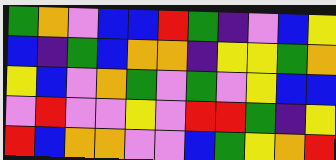[["green", "orange", "violet", "blue", "blue", "red", "green", "indigo", "violet", "blue", "yellow"], ["blue", "indigo", "green", "blue", "orange", "orange", "indigo", "yellow", "yellow", "green", "orange"], ["yellow", "blue", "violet", "orange", "green", "violet", "green", "violet", "yellow", "blue", "blue"], ["violet", "red", "violet", "violet", "yellow", "violet", "red", "red", "green", "indigo", "yellow"], ["red", "blue", "orange", "orange", "violet", "violet", "blue", "green", "yellow", "orange", "red"]]